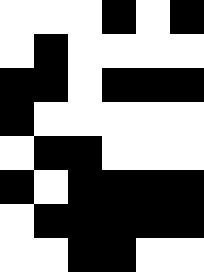[["white", "white", "white", "black", "white", "black"], ["white", "black", "white", "white", "white", "white"], ["black", "black", "white", "black", "black", "black"], ["black", "white", "white", "white", "white", "white"], ["white", "black", "black", "white", "white", "white"], ["black", "white", "black", "black", "black", "black"], ["white", "black", "black", "black", "black", "black"], ["white", "white", "black", "black", "white", "white"]]